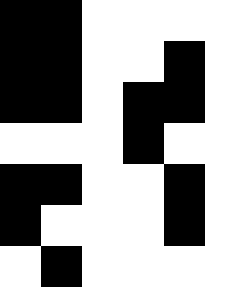[["black", "black", "white", "white", "white", "white"], ["black", "black", "white", "white", "black", "white"], ["black", "black", "white", "black", "black", "white"], ["white", "white", "white", "black", "white", "white"], ["black", "black", "white", "white", "black", "white"], ["black", "white", "white", "white", "black", "white"], ["white", "black", "white", "white", "white", "white"]]